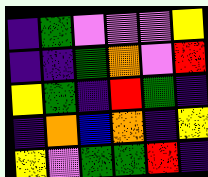[["indigo", "green", "violet", "violet", "violet", "yellow"], ["indigo", "indigo", "green", "orange", "violet", "red"], ["yellow", "green", "indigo", "red", "green", "indigo"], ["indigo", "orange", "blue", "orange", "indigo", "yellow"], ["yellow", "violet", "green", "green", "red", "indigo"]]